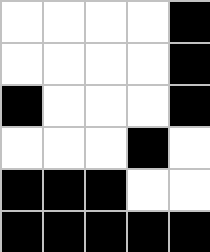[["white", "white", "white", "white", "black"], ["white", "white", "white", "white", "black"], ["black", "white", "white", "white", "black"], ["white", "white", "white", "black", "white"], ["black", "black", "black", "white", "white"], ["black", "black", "black", "black", "black"]]